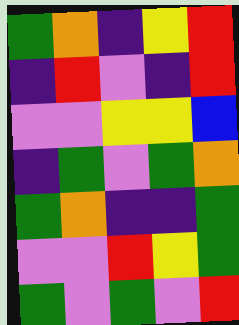[["green", "orange", "indigo", "yellow", "red"], ["indigo", "red", "violet", "indigo", "red"], ["violet", "violet", "yellow", "yellow", "blue"], ["indigo", "green", "violet", "green", "orange"], ["green", "orange", "indigo", "indigo", "green"], ["violet", "violet", "red", "yellow", "green"], ["green", "violet", "green", "violet", "red"]]